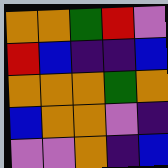[["orange", "orange", "green", "red", "violet"], ["red", "blue", "indigo", "indigo", "blue"], ["orange", "orange", "orange", "green", "orange"], ["blue", "orange", "orange", "violet", "indigo"], ["violet", "violet", "orange", "indigo", "blue"]]